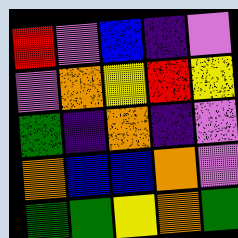[["red", "violet", "blue", "indigo", "violet"], ["violet", "orange", "yellow", "red", "yellow"], ["green", "indigo", "orange", "indigo", "violet"], ["orange", "blue", "blue", "orange", "violet"], ["green", "green", "yellow", "orange", "green"]]